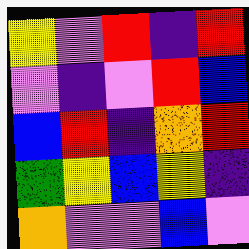[["yellow", "violet", "red", "indigo", "red"], ["violet", "indigo", "violet", "red", "blue"], ["blue", "red", "indigo", "orange", "red"], ["green", "yellow", "blue", "yellow", "indigo"], ["orange", "violet", "violet", "blue", "violet"]]